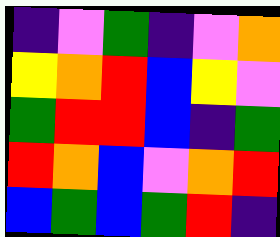[["indigo", "violet", "green", "indigo", "violet", "orange"], ["yellow", "orange", "red", "blue", "yellow", "violet"], ["green", "red", "red", "blue", "indigo", "green"], ["red", "orange", "blue", "violet", "orange", "red"], ["blue", "green", "blue", "green", "red", "indigo"]]